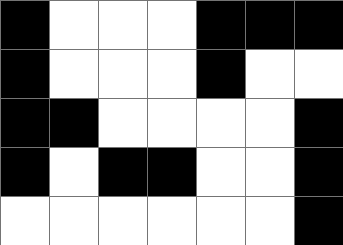[["black", "white", "white", "white", "black", "black", "black"], ["black", "white", "white", "white", "black", "white", "white"], ["black", "black", "white", "white", "white", "white", "black"], ["black", "white", "black", "black", "white", "white", "black"], ["white", "white", "white", "white", "white", "white", "black"]]